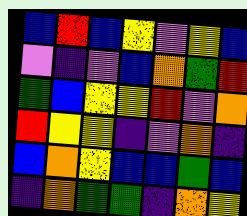[["blue", "red", "blue", "yellow", "violet", "yellow", "blue"], ["violet", "indigo", "violet", "blue", "orange", "green", "red"], ["green", "blue", "yellow", "yellow", "red", "violet", "orange"], ["red", "yellow", "yellow", "indigo", "violet", "orange", "indigo"], ["blue", "orange", "yellow", "blue", "blue", "green", "blue"], ["indigo", "orange", "green", "green", "indigo", "orange", "yellow"]]